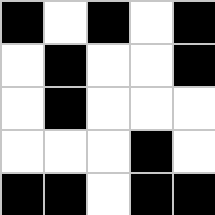[["black", "white", "black", "white", "black"], ["white", "black", "white", "white", "black"], ["white", "black", "white", "white", "white"], ["white", "white", "white", "black", "white"], ["black", "black", "white", "black", "black"]]